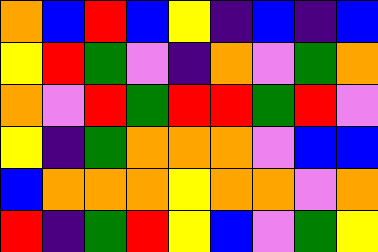[["orange", "blue", "red", "blue", "yellow", "indigo", "blue", "indigo", "blue"], ["yellow", "red", "green", "violet", "indigo", "orange", "violet", "green", "orange"], ["orange", "violet", "red", "green", "red", "red", "green", "red", "violet"], ["yellow", "indigo", "green", "orange", "orange", "orange", "violet", "blue", "blue"], ["blue", "orange", "orange", "orange", "yellow", "orange", "orange", "violet", "orange"], ["red", "indigo", "green", "red", "yellow", "blue", "violet", "green", "yellow"]]